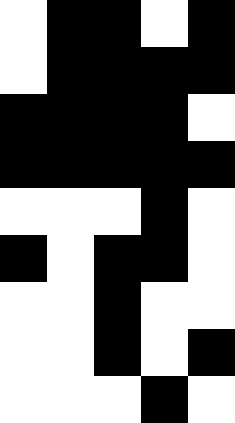[["white", "black", "black", "white", "black"], ["white", "black", "black", "black", "black"], ["black", "black", "black", "black", "white"], ["black", "black", "black", "black", "black"], ["white", "white", "white", "black", "white"], ["black", "white", "black", "black", "white"], ["white", "white", "black", "white", "white"], ["white", "white", "black", "white", "black"], ["white", "white", "white", "black", "white"]]